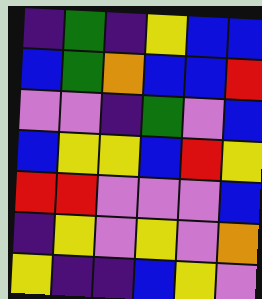[["indigo", "green", "indigo", "yellow", "blue", "blue"], ["blue", "green", "orange", "blue", "blue", "red"], ["violet", "violet", "indigo", "green", "violet", "blue"], ["blue", "yellow", "yellow", "blue", "red", "yellow"], ["red", "red", "violet", "violet", "violet", "blue"], ["indigo", "yellow", "violet", "yellow", "violet", "orange"], ["yellow", "indigo", "indigo", "blue", "yellow", "violet"]]